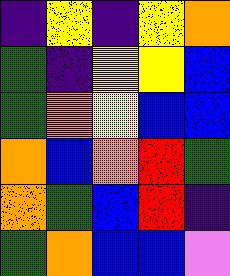[["indigo", "yellow", "indigo", "yellow", "orange"], ["green", "indigo", "yellow", "yellow", "blue"], ["green", "orange", "yellow", "blue", "blue"], ["orange", "blue", "orange", "red", "green"], ["orange", "green", "blue", "red", "indigo"], ["green", "orange", "blue", "blue", "violet"]]